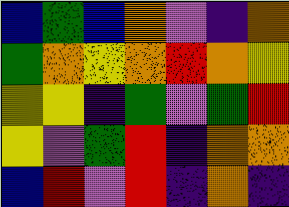[["blue", "green", "blue", "orange", "violet", "indigo", "orange"], ["green", "orange", "yellow", "orange", "red", "orange", "yellow"], ["yellow", "yellow", "indigo", "green", "violet", "green", "red"], ["yellow", "violet", "green", "red", "indigo", "orange", "orange"], ["blue", "red", "violet", "red", "indigo", "orange", "indigo"]]